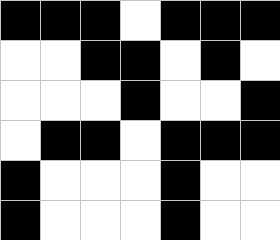[["black", "black", "black", "white", "black", "black", "black"], ["white", "white", "black", "black", "white", "black", "white"], ["white", "white", "white", "black", "white", "white", "black"], ["white", "black", "black", "white", "black", "black", "black"], ["black", "white", "white", "white", "black", "white", "white"], ["black", "white", "white", "white", "black", "white", "white"]]